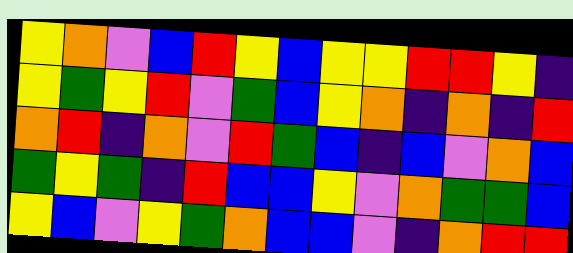[["yellow", "orange", "violet", "blue", "red", "yellow", "blue", "yellow", "yellow", "red", "red", "yellow", "indigo"], ["yellow", "green", "yellow", "red", "violet", "green", "blue", "yellow", "orange", "indigo", "orange", "indigo", "red"], ["orange", "red", "indigo", "orange", "violet", "red", "green", "blue", "indigo", "blue", "violet", "orange", "blue"], ["green", "yellow", "green", "indigo", "red", "blue", "blue", "yellow", "violet", "orange", "green", "green", "blue"], ["yellow", "blue", "violet", "yellow", "green", "orange", "blue", "blue", "violet", "indigo", "orange", "red", "red"]]